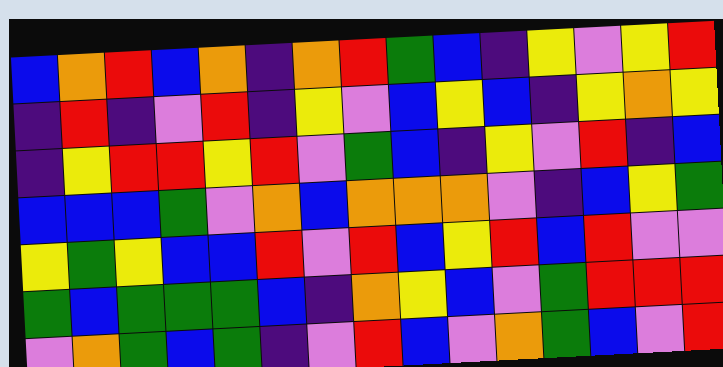[["blue", "orange", "red", "blue", "orange", "indigo", "orange", "red", "green", "blue", "indigo", "yellow", "violet", "yellow", "red"], ["indigo", "red", "indigo", "violet", "red", "indigo", "yellow", "violet", "blue", "yellow", "blue", "indigo", "yellow", "orange", "yellow"], ["indigo", "yellow", "red", "red", "yellow", "red", "violet", "green", "blue", "indigo", "yellow", "violet", "red", "indigo", "blue"], ["blue", "blue", "blue", "green", "violet", "orange", "blue", "orange", "orange", "orange", "violet", "indigo", "blue", "yellow", "green"], ["yellow", "green", "yellow", "blue", "blue", "red", "violet", "red", "blue", "yellow", "red", "blue", "red", "violet", "violet"], ["green", "blue", "green", "green", "green", "blue", "indigo", "orange", "yellow", "blue", "violet", "green", "red", "red", "red"], ["violet", "orange", "green", "blue", "green", "indigo", "violet", "red", "blue", "violet", "orange", "green", "blue", "violet", "red"]]